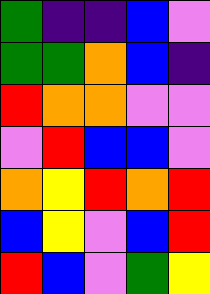[["green", "indigo", "indigo", "blue", "violet"], ["green", "green", "orange", "blue", "indigo"], ["red", "orange", "orange", "violet", "violet"], ["violet", "red", "blue", "blue", "violet"], ["orange", "yellow", "red", "orange", "red"], ["blue", "yellow", "violet", "blue", "red"], ["red", "blue", "violet", "green", "yellow"]]